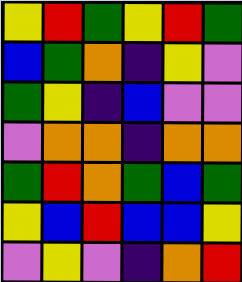[["yellow", "red", "green", "yellow", "red", "green"], ["blue", "green", "orange", "indigo", "yellow", "violet"], ["green", "yellow", "indigo", "blue", "violet", "violet"], ["violet", "orange", "orange", "indigo", "orange", "orange"], ["green", "red", "orange", "green", "blue", "green"], ["yellow", "blue", "red", "blue", "blue", "yellow"], ["violet", "yellow", "violet", "indigo", "orange", "red"]]